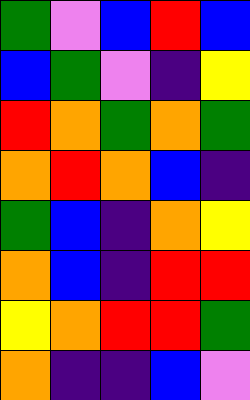[["green", "violet", "blue", "red", "blue"], ["blue", "green", "violet", "indigo", "yellow"], ["red", "orange", "green", "orange", "green"], ["orange", "red", "orange", "blue", "indigo"], ["green", "blue", "indigo", "orange", "yellow"], ["orange", "blue", "indigo", "red", "red"], ["yellow", "orange", "red", "red", "green"], ["orange", "indigo", "indigo", "blue", "violet"]]